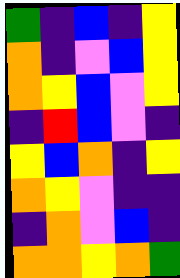[["green", "indigo", "blue", "indigo", "yellow"], ["orange", "indigo", "violet", "blue", "yellow"], ["orange", "yellow", "blue", "violet", "yellow"], ["indigo", "red", "blue", "violet", "indigo"], ["yellow", "blue", "orange", "indigo", "yellow"], ["orange", "yellow", "violet", "indigo", "indigo"], ["indigo", "orange", "violet", "blue", "indigo"], ["orange", "orange", "yellow", "orange", "green"]]